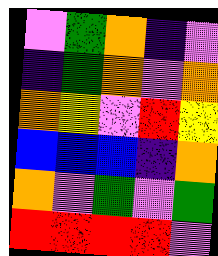[["violet", "green", "orange", "indigo", "violet"], ["indigo", "green", "orange", "violet", "orange"], ["orange", "yellow", "violet", "red", "yellow"], ["blue", "blue", "blue", "indigo", "orange"], ["orange", "violet", "green", "violet", "green"], ["red", "red", "red", "red", "violet"]]